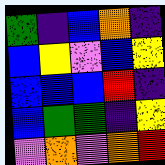[["green", "indigo", "blue", "orange", "indigo"], ["blue", "yellow", "violet", "blue", "yellow"], ["blue", "blue", "blue", "red", "indigo"], ["blue", "green", "green", "indigo", "yellow"], ["violet", "orange", "violet", "orange", "red"]]